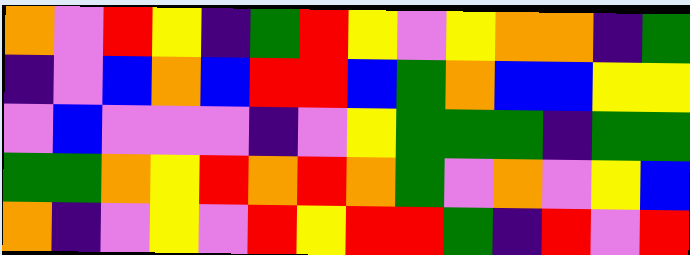[["orange", "violet", "red", "yellow", "indigo", "green", "red", "yellow", "violet", "yellow", "orange", "orange", "indigo", "green"], ["indigo", "violet", "blue", "orange", "blue", "red", "red", "blue", "green", "orange", "blue", "blue", "yellow", "yellow"], ["violet", "blue", "violet", "violet", "violet", "indigo", "violet", "yellow", "green", "green", "green", "indigo", "green", "green"], ["green", "green", "orange", "yellow", "red", "orange", "red", "orange", "green", "violet", "orange", "violet", "yellow", "blue"], ["orange", "indigo", "violet", "yellow", "violet", "red", "yellow", "red", "red", "green", "indigo", "red", "violet", "red"]]